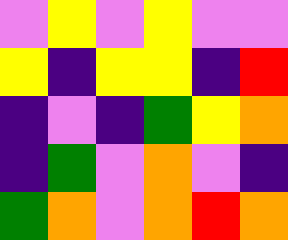[["violet", "yellow", "violet", "yellow", "violet", "violet"], ["yellow", "indigo", "yellow", "yellow", "indigo", "red"], ["indigo", "violet", "indigo", "green", "yellow", "orange"], ["indigo", "green", "violet", "orange", "violet", "indigo"], ["green", "orange", "violet", "orange", "red", "orange"]]